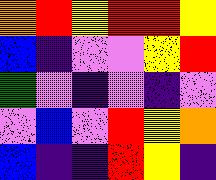[["orange", "red", "yellow", "red", "red", "yellow"], ["blue", "indigo", "violet", "violet", "yellow", "red"], ["green", "violet", "indigo", "violet", "indigo", "violet"], ["violet", "blue", "violet", "red", "yellow", "orange"], ["blue", "indigo", "indigo", "red", "yellow", "indigo"]]